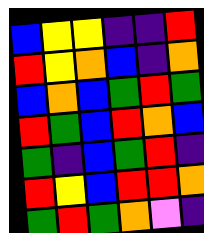[["blue", "yellow", "yellow", "indigo", "indigo", "red"], ["red", "yellow", "orange", "blue", "indigo", "orange"], ["blue", "orange", "blue", "green", "red", "green"], ["red", "green", "blue", "red", "orange", "blue"], ["green", "indigo", "blue", "green", "red", "indigo"], ["red", "yellow", "blue", "red", "red", "orange"], ["green", "red", "green", "orange", "violet", "indigo"]]